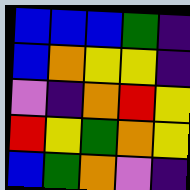[["blue", "blue", "blue", "green", "indigo"], ["blue", "orange", "yellow", "yellow", "indigo"], ["violet", "indigo", "orange", "red", "yellow"], ["red", "yellow", "green", "orange", "yellow"], ["blue", "green", "orange", "violet", "indigo"]]